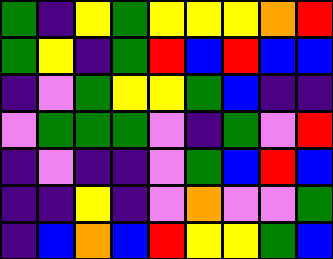[["green", "indigo", "yellow", "green", "yellow", "yellow", "yellow", "orange", "red"], ["green", "yellow", "indigo", "green", "red", "blue", "red", "blue", "blue"], ["indigo", "violet", "green", "yellow", "yellow", "green", "blue", "indigo", "indigo"], ["violet", "green", "green", "green", "violet", "indigo", "green", "violet", "red"], ["indigo", "violet", "indigo", "indigo", "violet", "green", "blue", "red", "blue"], ["indigo", "indigo", "yellow", "indigo", "violet", "orange", "violet", "violet", "green"], ["indigo", "blue", "orange", "blue", "red", "yellow", "yellow", "green", "blue"]]